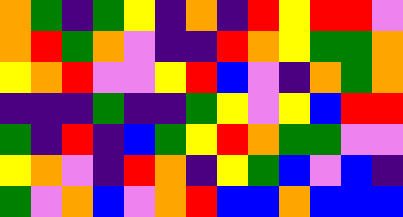[["orange", "green", "indigo", "green", "yellow", "indigo", "orange", "indigo", "red", "yellow", "red", "red", "violet"], ["orange", "red", "green", "orange", "violet", "indigo", "indigo", "red", "orange", "yellow", "green", "green", "orange"], ["yellow", "orange", "red", "violet", "violet", "yellow", "red", "blue", "violet", "indigo", "orange", "green", "orange"], ["indigo", "indigo", "indigo", "green", "indigo", "indigo", "green", "yellow", "violet", "yellow", "blue", "red", "red"], ["green", "indigo", "red", "indigo", "blue", "green", "yellow", "red", "orange", "green", "green", "violet", "violet"], ["yellow", "orange", "violet", "indigo", "red", "orange", "indigo", "yellow", "green", "blue", "violet", "blue", "indigo"], ["green", "violet", "orange", "blue", "violet", "orange", "red", "blue", "blue", "orange", "blue", "blue", "blue"]]